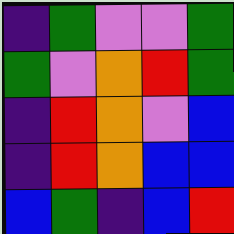[["indigo", "green", "violet", "violet", "green"], ["green", "violet", "orange", "red", "green"], ["indigo", "red", "orange", "violet", "blue"], ["indigo", "red", "orange", "blue", "blue"], ["blue", "green", "indigo", "blue", "red"]]